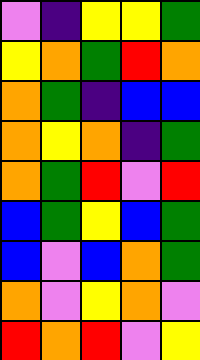[["violet", "indigo", "yellow", "yellow", "green"], ["yellow", "orange", "green", "red", "orange"], ["orange", "green", "indigo", "blue", "blue"], ["orange", "yellow", "orange", "indigo", "green"], ["orange", "green", "red", "violet", "red"], ["blue", "green", "yellow", "blue", "green"], ["blue", "violet", "blue", "orange", "green"], ["orange", "violet", "yellow", "orange", "violet"], ["red", "orange", "red", "violet", "yellow"]]